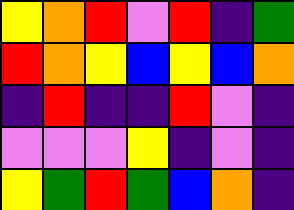[["yellow", "orange", "red", "violet", "red", "indigo", "green"], ["red", "orange", "yellow", "blue", "yellow", "blue", "orange"], ["indigo", "red", "indigo", "indigo", "red", "violet", "indigo"], ["violet", "violet", "violet", "yellow", "indigo", "violet", "indigo"], ["yellow", "green", "red", "green", "blue", "orange", "indigo"]]